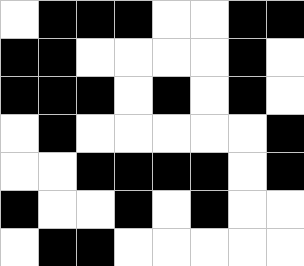[["white", "black", "black", "black", "white", "white", "black", "black"], ["black", "black", "white", "white", "white", "white", "black", "white"], ["black", "black", "black", "white", "black", "white", "black", "white"], ["white", "black", "white", "white", "white", "white", "white", "black"], ["white", "white", "black", "black", "black", "black", "white", "black"], ["black", "white", "white", "black", "white", "black", "white", "white"], ["white", "black", "black", "white", "white", "white", "white", "white"]]